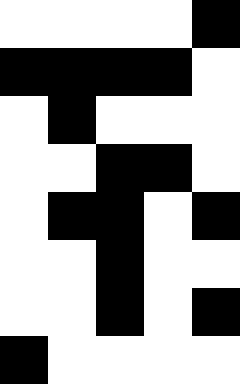[["white", "white", "white", "white", "black"], ["black", "black", "black", "black", "white"], ["white", "black", "white", "white", "white"], ["white", "white", "black", "black", "white"], ["white", "black", "black", "white", "black"], ["white", "white", "black", "white", "white"], ["white", "white", "black", "white", "black"], ["black", "white", "white", "white", "white"]]